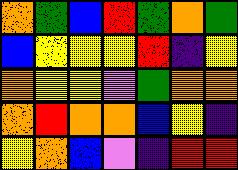[["orange", "green", "blue", "red", "green", "orange", "green"], ["blue", "yellow", "yellow", "yellow", "red", "indigo", "yellow"], ["orange", "yellow", "yellow", "violet", "green", "orange", "orange"], ["orange", "red", "orange", "orange", "blue", "yellow", "indigo"], ["yellow", "orange", "blue", "violet", "indigo", "red", "red"]]